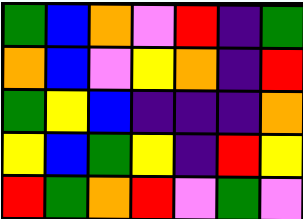[["green", "blue", "orange", "violet", "red", "indigo", "green"], ["orange", "blue", "violet", "yellow", "orange", "indigo", "red"], ["green", "yellow", "blue", "indigo", "indigo", "indigo", "orange"], ["yellow", "blue", "green", "yellow", "indigo", "red", "yellow"], ["red", "green", "orange", "red", "violet", "green", "violet"]]